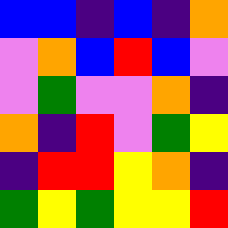[["blue", "blue", "indigo", "blue", "indigo", "orange"], ["violet", "orange", "blue", "red", "blue", "violet"], ["violet", "green", "violet", "violet", "orange", "indigo"], ["orange", "indigo", "red", "violet", "green", "yellow"], ["indigo", "red", "red", "yellow", "orange", "indigo"], ["green", "yellow", "green", "yellow", "yellow", "red"]]